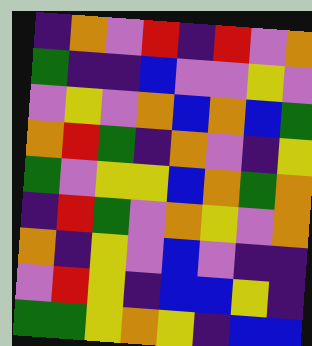[["indigo", "orange", "violet", "red", "indigo", "red", "violet", "orange"], ["green", "indigo", "indigo", "blue", "violet", "violet", "yellow", "violet"], ["violet", "yellow", "violet", "orange", "blue", "orange", "blue", "green"], ["orange", "red", "green", "indigo", "orange", "violet", "indigo", "yellow"], ["green", "violet", "yellow", "yellow", "blue", "orange", "green", "orange"], ["indigo", "red", "green", "violet", "orange", "yellow", "violet", "orange"], ["orange", "indigo", "yellow", "violet", "blue", "violet", "indigo", "indigo"], ["violet", "red", "yellow", "indigo", "blue", "blue", "yellow", "indigo"], ["green", "green", "yellow", "orange", "yellow", "indigo", "blue", "blue"]]